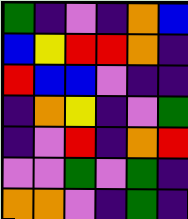[["green", "indigo", "violet", "indigo", "orange", "blue"], ["blue", "yellow", "red", "red", "orange", "indigo"], ["red", "blue", "blue", "violet", "indigo", "indigo"], ["indigo", "orange", "yellow", "indigo", "violet", "green"], ["indigo", "violet", "red", "indigo", "orange", "red"], ["violet", "violet", "green", "violet", "green", "indigo"], ["orange", "orange", "violet", "indigo", "green", "indigo"]]